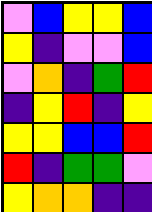[["violet", "blue", "yellow", "yellow", "blue"], ["yellow", "indigo", "violet", "violet", "blue"], ["violet", "orange", "indigo", "green", "red"], ["indigo", "yellow", "red", "indigo", "yellow"], ["yellow", "yellow", "blue", "blue", "red"], ["red", "indigo", "green", "green", "violet"], ["yellow", "orange", "orange", "indigo", "indigo"]]